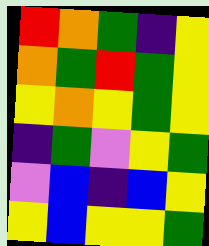[["red", "orange", "green", "indigo", "yellow"], ["orange", "green", "red", "green", "yellow"], ["yellow", "orange", "yellow", "green", "yellow"], ["indigo", "green", "violet", "yellow", "green"], ["violet", "blue", "indigo", "blue", "yellow"], ["yellow", "blue", "yellow", "yellow", "green"]]